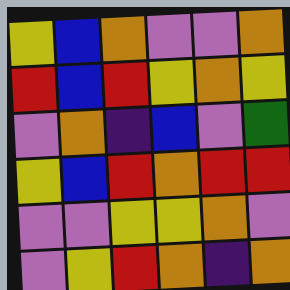[["yellow", "blue", "orange", "violet", "violet", "orange"], ["red", "blue", "red", "yellow", "orange", "yellow"], ["violet", "orange", "indigo", "blue", "violet", "green"], ["yellow", "blue", "red", "orange", "red", "red"], ["violet", "violet", "yellow", "yellow", "orange", "violet"], ["violet", "yellow", "red", "orange", "indigo", "orange"]]